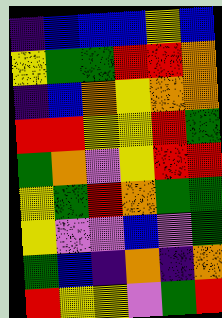[["indigo", "blue", "blue", "blue", "yellow", "blue"], ["yellow", "green", "green", "red", "red", "orange"], ["indigo", "blue", "orange", "yellow", "orange", "orange"], ["red", "red", "yellow", "yellow", "red", "green"], ["green", "orange", "violet", "yellow", "red", "red"], ["yellow", "green", "red", "orange", "green", "green"], ["yellow", "violet", "violet", "blue", "violet", "green"], ["green", "blue", "indigo", "orange", "indigo", "orange"], ["red", "yellow", "yellow", "violet", "green", "red"]]